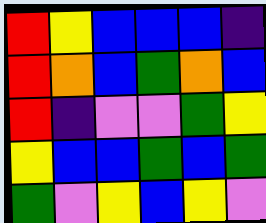[["red", "yellow", "blue", "blue", "blue", "indigo"], ["red", "orange", "blue", "green", "orange", "blue"], ["red", "indigo", "violet", "violet", "green", "yellow"], ["yellow", "blue", "blue", "green", "blue", "green"], ["green", "violet", "yellow", "blue", "yellow", "violet"]]